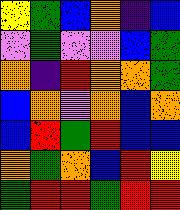[["yellow", "green", "blue", "orange", "indigo", "blue"], ["violet", "green", "violet", "violet", "blue", "green"], ["orange", "indigo", "red", "orange", "orange", "green"], ["blue", "orange", "violet", "orange", "blue", "orange"], ["blue", "red", "green", "red", "blue", "blue"], ["orange", "green", "orange", "blue", "red", "yellow"], ["green", "red", "red", "green", "red", "red"]]